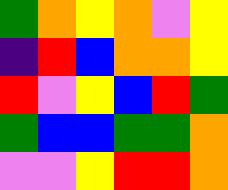[["green", "orange", "yellow", "orange", "violet", "yellow"], ["indigo", "red", "blue", "orange", "orange", "yellow"], ["red", "violet", "yellow", "blue", "red", "green"], ["green", "blue", "blue", "green", "green", "orange"], ["violet", "violet", "yellow", "red", "red", "orange"]]